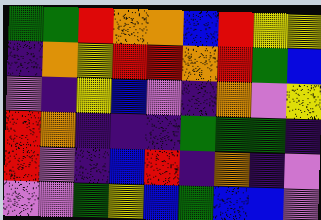[["green", "green", "red", "orange", "orange", "blue", "red", "yellow", "yellow"], ["indigo", "orange", "yellow", "red", "red", "orange", "red", "green", "blue"], ["violet", "indigo", "yellow", "blue", "violet", "indigo", "orange", "violet", "yellow"], ["red", "orange", "indigo", "indigo", "indigo", "green", "green", "green", "indigo"], ["red", "violet", "indigo", "blue", "red", "indigo", "orange", "indigo", "violet"], ["violet", "violet", "green", "yellow", "blue", "green", "blue", "blue", "violet"]]